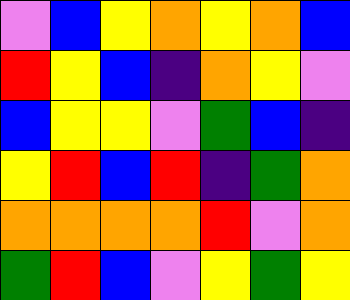[["violet", "blue", "yellow", "orange", "yellow", "orange", "blue"], ["red", "yellow", "blue", "indigo", "orange", "yellow", "violet"], ["blue", "yellow", "yellow", "violet", "green", "blue", "indigo"], ["yellow", "red", "blue", "red", "indigo", "green", "orange"], ["orange", "orange", "orange", "orange", "red", "violet", "orange"], ["green", "red", "blue", "violet", "yellow", "green", "yellow"]]